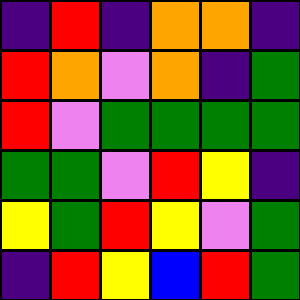[["indigo", "red", "indigo", "orange", "orange", "indigo"], ["red", "orange", "violet", "orange", "indigo", "green"], ["red", "violet", "green", "green", "green", "green"], ["green", "green", "violet", "red", "yellow", "indigo"], ["yellow", "green", "red", "yellow", "violet", "green"], ["indigo", "red", "yellow", "blue", "red", "green"]]